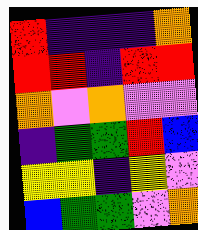[["red", "indigo", "indigo", "indigo", "orange"], ["red", "red", "indigo", "red", "red"], ["orange", "violet", "orange", "violet", "violet"], ["indigo", "green", "green", "red", "blue"], ["yellow", "yellow", "indigo", "yellow", "violet"], ["blue", "green", "green", "violet", "orange"]]